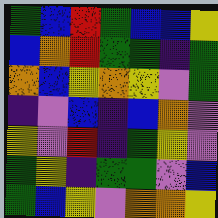[["green", "blue", "red", "green", "blue", "blue", "yellow"], ["blue", "orange", "red", "green", "green", "indigo", "green"], ["orange", "blue", "yellow", "orange", "yellow", "violet", "green"], ["indigo", "violet", "blue", "indigo", "blue", "orange", "violet"], ["yellow", "violet", "red", "indigo", "green", "yellow", "violet"], ["green", "yellow", "indigo", "green", "green", "violet", "blue"], ["green", "blue", "yellow", "violet", "orange", "orange", "yellow"]]